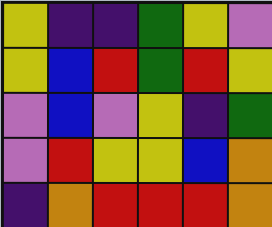[["yellow", "indigo", "indigo", "green", "yellow", "violet"], ["yellow", "blue", "red", "green", "red", "yellow"], ["violet", "blue", "violet", "yellow", "indigo", "green"], ["violet", "red", "yellow", "yellow", "blue", "orange"], ["indigo", "orange", "red", "red", "red", "orange"]]